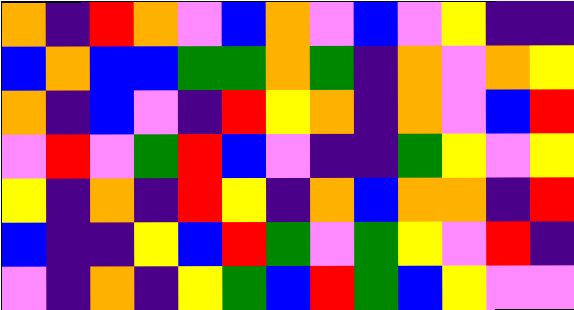[["orange", "indigo", "red", "orange", "violet", "blue", "orange", "violet", "blue", "violet", "yellow", "indigo", "indigo"], ["blue", "orange", "blue", "blue", "green", "green", "orange", "green", "indigo", "orange", "violet", "orange", "yellow"], ["orange", "indigo", "blue", "violet", "indigo", "red", "yellow", "orange", "indigo", "orange", "violet", "blue", "red"], ["violet", "red", "violet", "green", "red", "blue", "violet", "indigo", "indigo", "green", "yellow", "violet", "yellow"], ["yellow", "indigo", "orange", "indigo", "red", "yellow", "indigo", "orange", "blue", "orange", "orange", "indigo", "red"], ["blue", "indigo", "indigo", "yellow", "blue", "red", "green", "violet", "green", "yellow", "violet", "red", "indigo"], ["violet", "indigo", "orange", "indigo", "yellow", "green", "blue", "red", "green", "blue", "yellow", "violet", "violet"]]